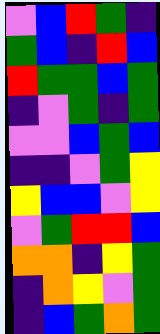[["violet", "blue", "red", "green", "indigo"], ["green", "blue", "indigo", "red", "blue"], ["red", "green", "green", "blue", "green"], ["indigo", "violet", "green", "indigo", "green"], ["violet", "violet", "blue", "green", "blue"], ["indigo", "indigo", "violet", "green", "yellow"], ["yellow", "blue", "blue", "violet", "yellow"], ["violet", "green", "red", "red", "blue"], ["orange", "orange", "indigo", "yellow", "green"], ["indigo", "orange", "yellow", "violet", "green"], ["indigo", "blue", "green", "orange", "green"]]